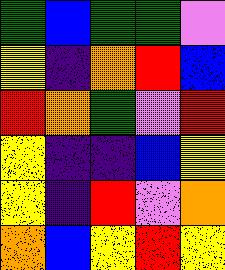[["green", "blue", "green", "green", "violet"], ["yellow", "indigo", "orange", "red", "blue"], ["red", "orange", "green", "violet", "red"], ["yellow", "indigo", "indigo", "blue", "yellow"], ["yellow", "indigo", "red", "violet", "orange"], ["orange", "blue", "yellow", "red", "yellow"]]